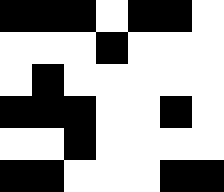[["black", "black", "black", "white", "black", "black", "white"], ["white", "white", "white", "black", "white", "white", "white"], ["white", "black", "white", "white", "white", "white", "white"], ["black", "black", "black", "white", "white", "black", "white"], ["white", "white", "black", "white", "white", "white", "white"], ["black", "black", "white", "white", "white", "black", "black"]]